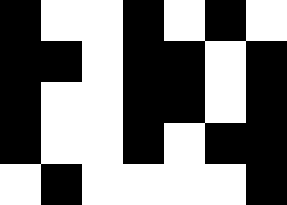[["black", "white", "white", "black", "white", "black", "white"], ["black", "black", "white", "black", "black", "white", "black"], ["black", "white", "white", "black", "black", "white", "black"], ["black", "white", "white", "black", "white", "black", "black"], ["white", "black", "white", "white", "white", "white", "black"]]